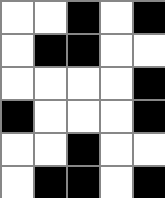[["white", "white", "black", "white", "black"], ["white", "black", "black", "white", "white"], ["white", "white", "white", "white", "black"], ["black", "white", "white", "white", "black"], ["white", "white", "black", "white", "white"], ["white", "black", "black", "white", "black"]]